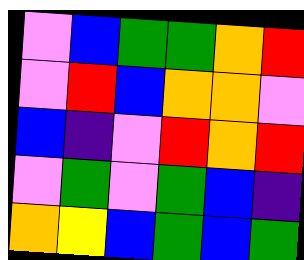[["violet", "blue", "green", "green", "orange", "red"], ["violet", "red", "blue", "orange", "orange", "violet"], ["blue", "indigo", "violet", "red", "orange", "red"], ["violet", "green", "violet", "green", "blue", "indigo"], ["orange", "yellow", "blue", "green", "blue", "green"]]